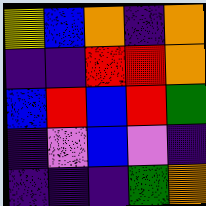[["yellow", "blue", "orange", "indigo", "orange"], ["indigo", "indigo", "red", "red", "orange"], ["blue", "red", "blue", "red", "green"], ["indigo", "violet", "blue", "violet", "indigo"], ["indigo", "indigo", "indigo", "green", "orange"]]